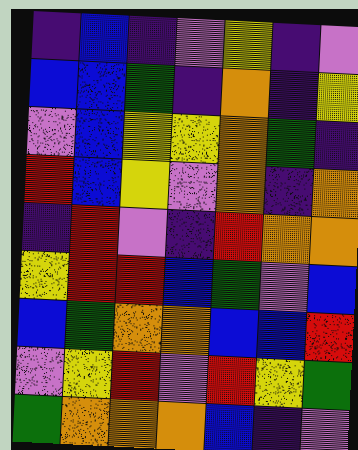[["indigo", "blue", "indigo", "violet", "yellow", "indigo", "violet"], ["blue", "blue", "green", "indigo", "orange", "indigo", "yellow"], ["violet", "blue", "yellow", "yellow", "orange", "green", "indigo"], ["red", "blue", "yellow", "violet", "orange", "indigo", "orange"], ["indigo", "red", "violet", "indigo", "red", "orange", "orange"], ["yellow", "red", "red", "blue", "green", "violet", "blue"], ["blue", "green", "orange", "orange", "blue", "blue", "red"], ["violet", "yellow", "red", "violet", "red", "yellow", "green"], ["green", "orange", "orange", "orange", "blue", "indigo", "violet"]]